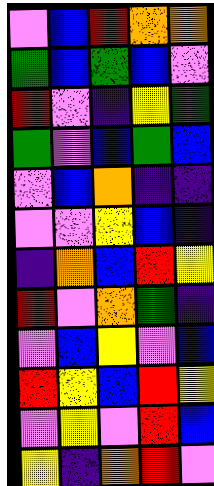[["violet", "blue", "red", "orange", "orange"], ["green", "blue", "green", "blue", "violet"], ["red", "violet", "indigo", "yellow", "green"], ["green", "violet", "blue", "green", "blue"], ["violet", "blue", "orange", "indigo", "indigo"], ["violet", "violet", "yellow", "blue", "indigo"], ["indigo", "orange", "blue", "red", "yellow"], ["red", "violet", "orange", "green", "indigo"], ["violet", "blue", "yellow", "violet", "blue"], ["red", "yellow", "blue", "red", "yellow"], ["violet", "yellow", "violet", "red", "blue"], ["yellow", "indigo", "orange", "red", "violet"]]